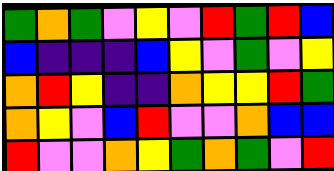[["green", "orange", "green", "violet", "yellow", "violet", "red", "green", "red", "blue"], ["blue", "indigo", "indigo", "indigo", "blue", "yellow", "violet", "green", "violet", "yellow"], ["orange", "red", "yellow", "indigo", "indigo", "orange", "yellow", "yellow", "red", "green"], ["orange", "yellow", "violet", "blue", "red", "violet", "violet", "orange", "blue", "blue"], ["red", "violet", "violet", "orange", "yellow", "green", "orange", "green", "violet", "red"]]